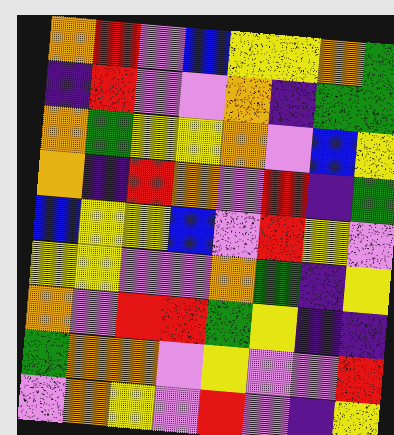[["orange", "red", "violet", "blue", "yellow", "yellow", "orange", "green"], ["indigo", "red", "violet", "violet", "orange", "indigo", "green", "green"], ["orange", "green", "yellow", "yellow", "orange", "violet", "blue", "yellow"], ["orange", "indigo", "red", "orange", "violet", "red", "indigo", "green"], ["blue", "yellow", "yellow", "blue", "violet", "red", "yellow", "violet"], ["yellow", "yellow", "violet", "violet", "orange", "green", "indigo", "yellow"], ["orange", "violet", "red", "red", "green", "yellow", "indigo", "indigo"], ["green", "orange", "orange", "violet", "yellow", "violet", "violet", "red"], ["violet", "orange", "yellow", "violet", "red", "violet", "indigo", "yellow"]]